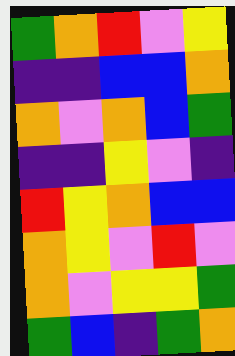[["green", "orange", "red", "violet", "yellow"], ["indigo", "indigo", "blue", "blue", "orange"], ["orange", "violet", "orange", "blue", "green"], ["indigo", "indigo", "yellow", "violet", "indigo"], ["red", "yellow", "orange", "blue", "blue"], ["orange", "yellow", "violet", "red", "violet"], ["orange", "violet", "yellow", "yellow", "green"], ["green", "blue", "indigo", "green", "orange"]]